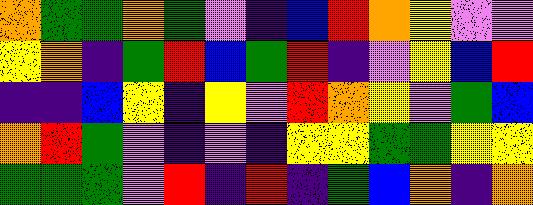[["orange", "green", "green", "orange", "green", "violet", "indigo", "blue", "red", "orange", "yellow", "violet", "violet"], ["yellow", "orange", "indigo", "green", "red", "blue", "green", "red", "indigo", "violet", "yellow", "blue", "red"], ["indigo", "indigo", "blue", "yellow", "indigo", "yellow", "violet", "red", "orange", "yellow", "violet", "green", "blue"], ["orange", "red", "green", "violet", "indigo", "violet", "indigo", "yellow", "yellow", "green", "green", "yellow", "yellow"], ["green", "green", "green", "violet", "red", "indigo", "red", "indigo", "green", "blue", "orange", "indigo", "orange"]]